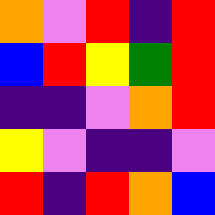[["orange", "violet", "red", "indigo", "red"], ["blue", "red", "yellow", "green", "red"], ["indigo", "indigo", "violet", "orange", "red"], ["yellow", "violet", "indigo", "indigo", "violet"], ["red", "indigo", "red", "orange", "blue"]]